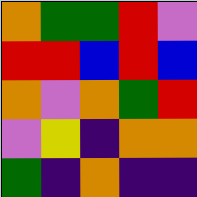[["orange", "green", "green", "red", "violet"], ["red", "red", "blue", "red", "blue"], ["orange", "violet", "orange", "green", "red"], ["violet", "yellow", "indigo", "orange", "orange"], ["green", "indigo", "orange", "indigo", "indigo"]]